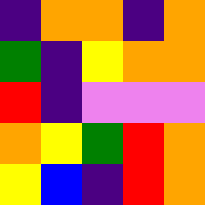[["indigo", "orange", "orange", "indigo", "orange"], ["green", "indigo", "yellow", "orange", "orange"], ["red", "indigo", "violet", "violet", "violet"], ["orange", "yellow", "green", "red", "orange"], ["yellow", "blue", "indigo", "red", "orange"]]